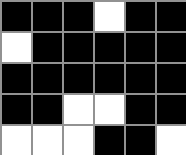[["black", "black", "black", "white", "black", "black"], ["white", "black", "black", "black", "black", "black"], ["black", "black", "black", "black", "black", "black"], ["black", "black", "white", "white", "black", "black"], ["white", "white", "white", "black", "black", "white"]]